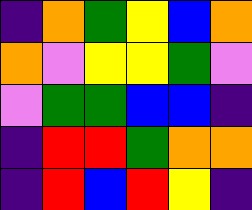[["indigo", "orange", "green", "yellow", "blue", "orange"], ["orange", "violet", "yellow", "yellow", "green", "violet"], ["violet", "green", "green", "blue", "blue", "indigo"], ["indigo", "red", "red", "green", "orange", "orange"], ["indigo", "red", "blue", "red", "yellow", "indigo"]]